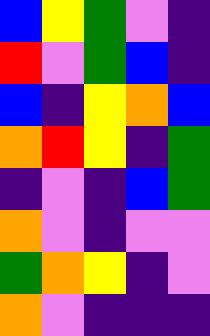[["blue", "yellow", "green", "violet", "indigo"], ["red", "violet", "green", "blue", "indigo"], ["blue", "indigo", "yellow", "orange", "blue"], ["orange", "red", "yellow", "indigo", "green"], ["indigo", "violet", "indigo", "blue", "green"], ["orange", "violet", "indigo", "violet", "violet"], ["green", "orange", "yellow", "indigo", "violet"], ["orange", "violet", "indigo", "indigo", "indigo"]]